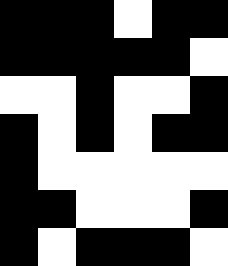[["black", "black", "black", "white", "black", "black"], ["black", "black", "black", "black", "black", "white"], ["white", "white", "black", "white", "white", "black"], ["black", "white", "black", "white", "black", "black"], ["black", "white", "white", "white", "white", "white"], ["black", "black", "white", "white", "white", "black"], ["black", "white", "black", "black", "black", "white"]]